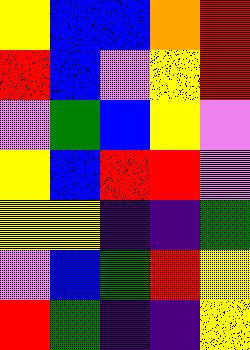[["yellow", "blue", "blue", "orange", "red"], ["red", "blue", "violet", "yellow", "red"], ["violet", "green", "blue", "yellow", "violet"], ["yellow", "blue", "red", "red", "violet"], ["yellow", "yellow", "indigo", "indigo", "green"], ["violet", "blue", "green", "red", "yellow"], ["red", "green", "indigo", "indigo", "yellow"]]